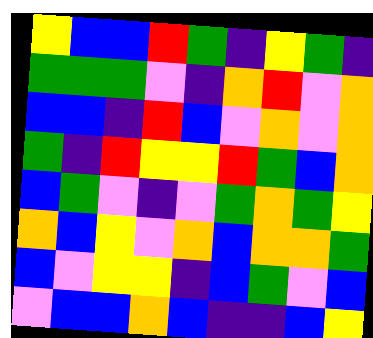[["yellow", "blue", "blue", "red", "green", "indigo", "yellow", "green", "indigo"], ["green", "green", "green", "violet", "indigo", "orange", "red", "violet", "orange"], ["blue", "blue", "indigo", "red", "blue", "violet", "orange", "violet", "orange"], ["green", "indigo", "red", "yellow", "yellow", "red", "green", "blue", "orange"], ["blue", "green", "violet", "indigo", "violet", "green", "orange", "green", "yellow"], ["orange", "blue", "yellow", "violet", "orange", "blue", "orange", "orange", "green"], ["blue", "violet", "yellow", "yellow", "indigo", "blue", "green", "violet", "blue"], ["violet", "blue", "blue", "orange", "blue", "indigo", "indigo", "blue", "yellow"]]